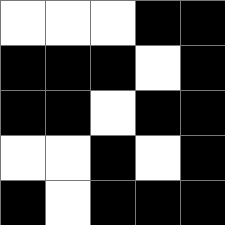[["white", "white", "white", "black", "black"], ["black", "black", "black", "white", "black"], ["black", "black", "white", "black", "black"], ["white", "white", "black", "white", "black"], ["black", "white", "black", "black", "black"]]